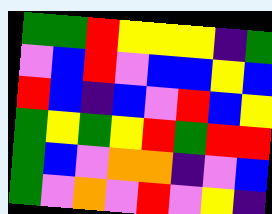[["green", "green", "red", "yellow", "yellow", "yellow", "indigo", "green"], ["violet", "blue", "red", "violet", "blue", "blue", "yellow", "blue"], ["red", "blue", "indigo", "blue", "violet", "red", "blue", "yellow"], ["green", "yellow", "green", "yellow", "red", "green", "red", "red"], ["green", "blue", "violet", "orange", "orange", "indigo", "violet", "blue"], ["green", "violet", "orange", "violet", "red", "violet", "yellow", "indigo"]]